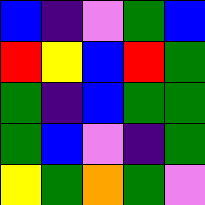[["blue", "indigo", "violet", "green", "blue"], ["red", "yellow", "blue", "red", "green"], ["green", "indigo", "blue", "green", "green"], ["green", "blue", "violet", "indigo", "green"], ["yellow", "green", "orange", "green", "violet"]]